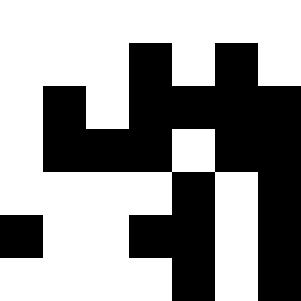[["white", "white", "white", "white", "white", "white", "white"], ["white", "white", "white", "black", "white", "black", "white"], ["white", "black", "white", "black", "black", "black", "black"], ["white", "black", "black", "black", "white", "black", "black"], ["white", "white", "white", "white", "black", "white", "black"], ["black", "white", "white", "black", "black", "white", "black"], ["white", "white", "white", "white", "black", "white", "black"]]